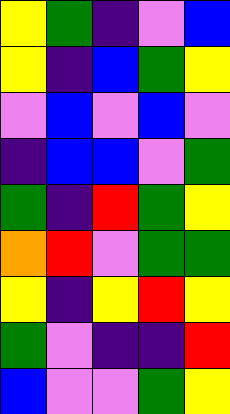[["yellow", "green", "indigo", "violet", "blue"], ["yellow", "indigo", "blue", "green", "yellow"], ["violet", "blue", "violet", "blue", "violet"], ["indigo", "blue", "blue", "violet", "green"], ["green", "indigo", "red", "green", "yellow"], ["orange", "red", "violet", "green", "green"], ["yellow", "indigo", "yellow", "red", "yellow"], ["green", "violet", "indigo", "indigo", "red"], ["blue", "violet", "violet", "green", "yellow"]]